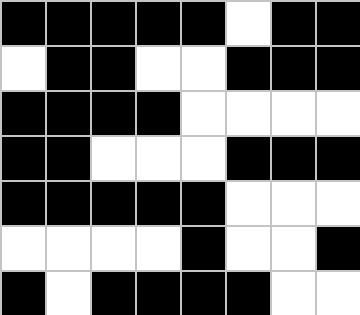[["black", "black", "black", "black", "black", "white", "black", "black"], ["white", "black", "black", "white", "white", "black", "black", "black"], ["black", "black", "black", "black", "white", "white", "white", "white"], ["black", "black", "white", "white", "white", "black", "black", "black"], ["black", "black", "black", "black", "black", "white", "white", "white"], ["white", "white", "white", "white", "black", "white", "white", "black"], ["black", "white", "black", "black", "black", "black", "white", "white"]]